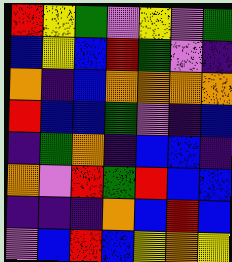[["red", "yellow", "green", "violet", "yellow", "violet", "green"], ["blue", "yellow", "blue", "red", "green", "violet", "indigo"], ["orange", "indigo", "blue", "orange", "orange", "orange", "orange"], ["red", "blue", "blue", "green", "violet", "indigo", "blue"], ["indigo", "green", "orange", "indigo", "blue", "blue", "indigo"], ["orange", "violet", "red", "green", "red", "blue", "blue"], ["indigo", "indigo", "indigo", "orange", "blue", "red", "blue"], ["violet", "blue", "red", "blue", "yellow", "orange", "yellow"]]